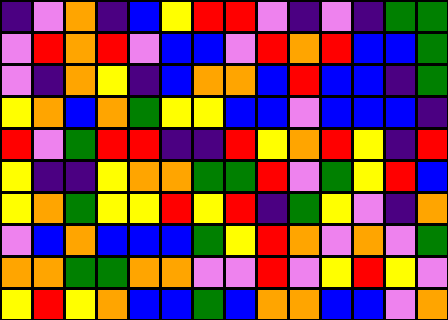[["indigo", "violet", "orange", "indigo", "blue", "yellow", "red", "red", "violet", "indigo", "violet", "indigo", "green", "green"], ["violet", "red", "orange", "red", "violet", "blue", "blue", "violet", "red", "orange", "red", "blue", "blue", "green"], ["violet", "indigo", "orange", "yellow", "indigo", "blue", "orange", "orange", "blue", "red", "blue", "blue", "indigo", "green"], ["yellow", "orange", "blue", "orange", "green", "yellow", "yellow", "blue", "blue", "violet", "blue", "blue", "blue", "indigo"], ["red", "violet", "green", "red", "red", "indigo", "indigo", "red", "yellow", "orange", "red", "yellow", "indigo", "red"], ["yellow", "indigo", "indigo", "yellow", "orange", "orange", "green", "green", "red", "violet", "green", "yellow", "red", "blue"], ["yellow", "orange", "green", "yellow", "yellow", "red", "yellow", "red", "indigo", "green", "yellow", "violet", "indigo", "orange"], ["violet", "blue", "orange", "blue", "blue", "blue", "green", "yellow", "red", "orange", "violet", "orange", "violet", "green"], ["orange", "orange", "green", "green", "orange", "orange", "violet", "violet", "red", "violet", "yellow", "red", "yellow", "violet"], ["yellow", "red", "yellow", "orange", "blue", "blue", "green", "blue", "orange", "orange", "blue", "blue", "violet", "orange"]]